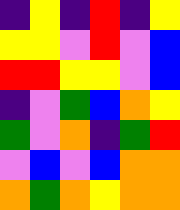[["indigo", "yellow", "indigo", "red", "indigo", "yellow"], ["yellow", "yellow", "violet", "red", "violet", "blue"], ["red", "red", "yellow", "yellow", "violet", "blue"], ["indigo", "violet", "green", "blue", "orange", "yellow"], ["green", "violet", "orange", "indigo", "green", "red"], ["violet", "blue", "violet", "blue", "orange", "orange"], ["orange", "green", "orange", "yellow", "orange", "orange"]]